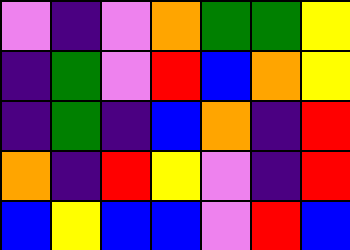[["violet", "indigo", "violet", "orange", "green", "green", "yellow"], ["indigo", "green", "violet", "red", "blue", "orange", "yellow"], ["indigo", "green", "indigo", "blue", "orange", "indigo", "red"], ["orange", "indigo", "red", "yellow", "violet", "indigo", "red"], ["blue", "yellow", "blue", "blue", "violet", "red", "blue"]]